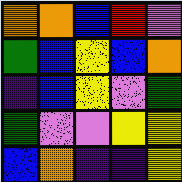[["orange", "orange", "blue", "red", "violet"], ["green", "blue", "yellow", "blue", "orange"], ["indigo", "blue", "yellow", "violet", "green"], ["green", "violet", "violet", "yellow", "yellow"], ["blue", "orange", "indigo", "indigo", "yellow"]]